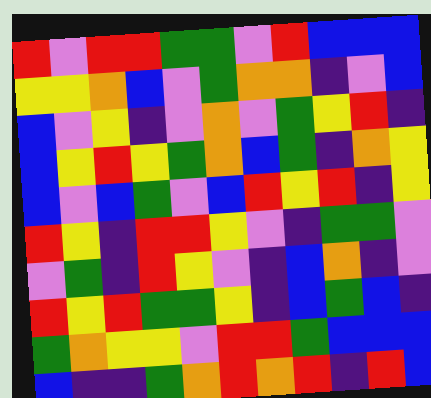[["red", "violet", "red", "red", "green", "green", "violet", "red", "blue", "blue", "blue"], ["yellow", "yellow", "orange", "blue", "violet", "green", "orange", "orange", "indigo", "violet", "blue"], ["blue", "violet", "yellow", "indigo", "violet", "orange", "violet", "green", "yellow", "red", "indigo"], ["blue", "yellow", "red", "yellow", "green", "orange", "blue", "green", "indigo", "orange", "yellow"], ["blue", "violet", "blue", "green", "violet", "blue", "red", "yellow", "red", "indigo", "yellow"], ["red", "yellow", "indigo", "red", "red", "yellow", "violet", "indigo", "green", "green", "violet"], ["violet", "green", "indigo", "red", "yellow", "violet", "indigo", "blue", "orange", "indigo", "violet"], ["red", "yellow", "red", "green", "green", "yellow", "indigo", "blue", "green", "blue", "indigo"], ["green", "orange", "yellow", "yellow", "violet", "red", "red", "green", "blue", "blue", "blue"], ["blue", "indigo", "indigo", "green", "orange", "red", "orange", "red", "indigo", "red", "blue"]]